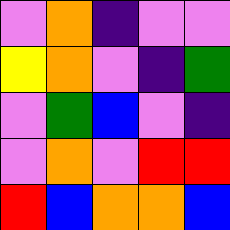[["violet", "orange", "indigo", "violet", "violet"], ["yellow", "orange", "violet", "indigo", "green"], ["violet", "green", "blue", "violet", "indigo"], ["violet", "orange", "violet", "red", "red"], ["red", "blue", "orange", "orange", "blue"]]